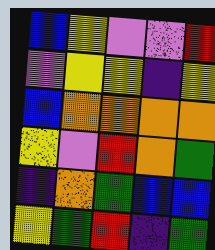[["blue", "yellow", "violet", "violet", "red"], ["violet", "yellow", "yellow", "indigo", "yellow"], ["blue", "orange", "orange", "orange", "orange"], ["yellow", "violet", "red", "orange", "green"], ["indigo", "orange", "green", "blue", "blue"], ["yellow", "green", "red", "indigo", "green"]]